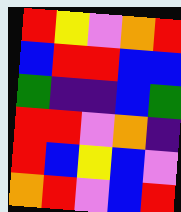[["red", "yellow", "violet", "orange", "red"], ["blue", "red", "red", "blue", "blue"], ["green", "indigo", "indigo", "blue", "green"], ["red", "red", "violet", "orange", "indigo"], ["red", "blue", "yellow", "blue", "violet"], ["orange", "red", "violet", "blue", "red"]]